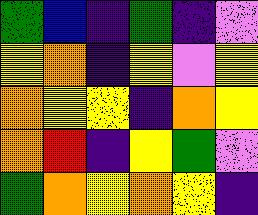[["green", "blue", "indigo", "green", "indigo", "violet"], ["yellow", "orange", "indigo", "yellow", "violet", "yellow"], ["orange", "yellow", "yellow", "indigo", "orange", "yellow"], ["orange", "red", "indigo", "yellow", "green", "violet"], ["green", "orange", "yellow", "orange", "yellow", "indigo"]]